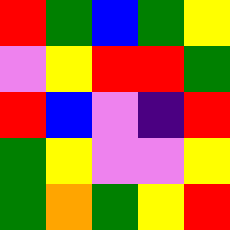[["red", "green", "blue", "green", "yellow"], ["violet", "yellow", "red", "red", "green"], ["red", "blue", "violet", "indigo", "red"], ["green", "yellow", "violet", "violet", "yellow"], ["green", "orange", "green", "yellow", "red"]]